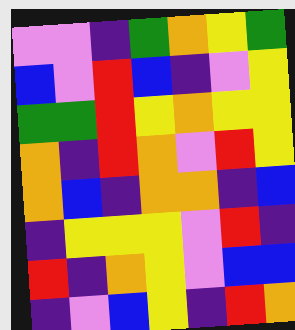[["violet", "violet", "indigo", "green", "orange", "yellow", "green"], ["blue", "violet", "red", "blue", "indigo", "violet", "yellow"], ["green", "green", "red", "yellow", "orange", "yellow", "yellow"], ["orange", "indigo", "red", "orange", "violet", "red", "yellow"], ["orange", "blue", "indigo", "orange", "orange", "indigo", "blue"], ["indigo", "yellow", "yellow", "yellow", "violet", "red", "indigo"], ["red", "indigo", "orange", "yellow", "violet", "blue", "blue"], ["indigo", "violet", "blue", "yellow", "indigo", "red", "orange"]]